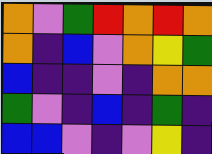[["orange", "violet", "green", "red", "orange", "red", "orange"], ["orange", "indigo", "blue", "violet", "orange", "yellow", "green"], ["blue", "indigo", "indigo", "violet", "indigo", "orange", "orange"], ["green", "violet", "indigo", "blue", "indigo", "green", "indigo"], ["blue", "blue", "violet", "indigo", "violet", "yellow", "indigo"]]